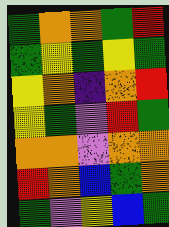[["green", "orange", "orange", "green", "red"], ["green", "yellow", "green", "yellow", "green"], ["yellow", "orange", "indigo", "orange", "red"], ["yellow", "green", "violet", "red", "green"], ["orange", "orange", "violet", "orange", "orange"], ["red", "orange", "blue", "green", "orange"], ["green", "violet", "yellow", "blue", "green"]]